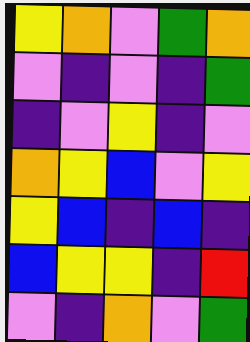[["yellow", "orange", "violet", "green", "orange"], ["violet", "indigo", "violet", "indigo", "green"], ["indigo", "violet", "yellow", "indigo", "violet"], ["orange", "yellow", "blue", "violet", "yellow"], ["yellow", "blue", "indigo", "blue", "indigo"], ["blue", "yellow", "yellow", "indigo", "red"], ["violet", "indigo", "orange", "violet", "green"]]